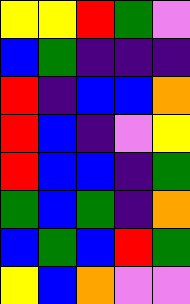[["yellow", "yellow", "red", "green", "violet"], ["blue", "green", "indigo", "indigo", "indigo"], ["red", "indigo", "blue", "blue", "orange"], ["red", "blue", "indigo", "violet", "yellow"], ["red", "blue", "blue", "indigo", "green"], ["green", "blue", "green", "indigo", "orange"], ["blue", "green", "blue", "red", "green"], ["yellow", "blue", "orange", "violet", "violet"]]